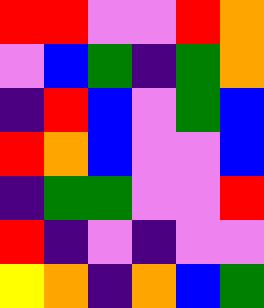[["red", "red", "violet", "violet", "red", "orange"], ["violet", "blue", "green", "indigo", "green", "orange"], ["indigo", "red", "blue", "violet", "green", "blue"], ["red", "orange", "blue", "violet", "violet", "blue"], ["indigo", "green", "green", "violet", "violet", "red"], ["red", "indigo", "violet", "indigo", "violet", "violet"], ["yellow", "orange", "indigo", "orange", "blue", "green"]]